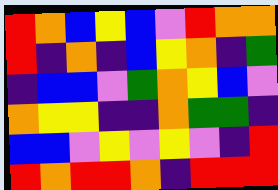[["red", "orange", "blue", "yellow", "blue", "violet", "red", "orange", "orange"], ["red", "indigo", "orange", "indigo", "blue", "yellow", "orange", "indigo", "green"], ["indigo", "blue", "blue", "violet", "green", "orange", "yellow", "blue", "violet"], ["orange", "yellow", "yellow", "indigo", "indigo", "orange", "green", "green", "indigo"], ["blue", "blue", "violet", "yellow", "violet", "yellow", "violet", "indigo", "red"], ["red", "orange", "red", "red", "orange", "indigo", "red", "red", "red"]]